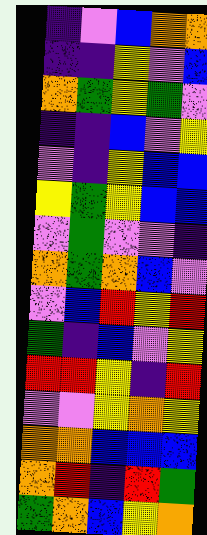[["indigo", "violet", "blue", "orange", "orange"], ["indigo", "indigo", "yellow", "violet", "blue"], ["orange", "green", "yellow", "green", "violet"], ["indigo", "indigo", "blue", "violet", "yellow"], ["violet", "indigo", "yellow", "blue", "blue"], ["yellow", "green", "yellow", "blue", "blue"], ["violet", "green", "violet", "violet", "indigo"], ["orange", "green", "orange", "blue", "violet"], ["violet", "blue", "red", "yellow", "red"], ["green", "indigo", "blue", "violet", "yellow"], ["red", "red", "yellow", "indigo", "red"], ["violet", "violet", "yellow", "orange", "yellow"], ["orange", "orange", "blue", "blue", "blue"], ["orange", "red", "indigo", "red", "green"], ["green", "orange", "blue", "yellow", "orange"]]